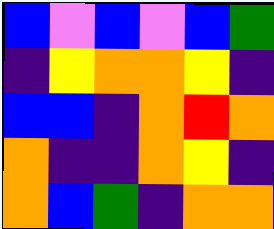[["blue", "violet", "blue", "violet", "blue", "green"], ["indigo", "yellow", "orange", "orange", "yellow", "indigo"], ["blue", "blue", "indigo", "orange", "red", "orange"], ["orange", "indigo", "indigo", "orange", "yellow", "indigo"], ["orange", "blue", "green", "indigo", "orange", "orange"]]